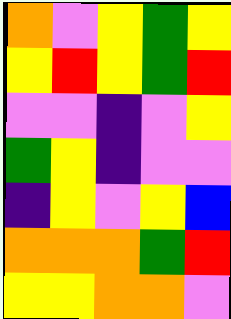[["orange", "violet", "yellow", "green", "yellow"], ["yellow", "red", "yellow", "green", "red"], ["violet", "violet", "indigo", "violet", "yellow"], ["green", "yellow", "indigo", "violet", "violet"], ["indigo", "yellow", "violet", "yellow", "blue"], ["orange", "orange", "orange", "green", "red"], ["yellow", "yellow", "orange", "orange", "violet"]]